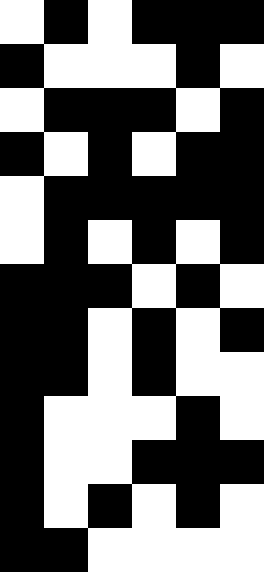[["white", "black", "white", "black", "black", "black"], ["black", "white", "white", "white", "black", "white"], ["white", "black", "black", "black", "white", "black"], ["black", "white", "black", "white", "black", "black"], ["white", "black", "black", "black", "black", "black"], ["white", "black", "white", "black", "white", "black"], ["black", "black", "black", "white", "black", "white"], ["black", "black", "white", "black", "white", "black"], ["black", "black", "white", "black", "white", "white"], ["black", "white", "white", "white", "black", "white"], ["black", "white", "white", "black", "black", "black"], ["black", "white", "black", "white", "black", "white"], ["black", "black", "white", "white", "white", "white"]]